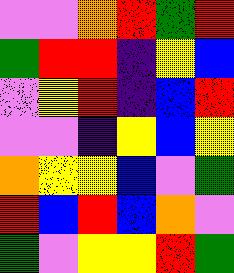[["violet", "violet", "orange", "red", "green", "red"], ["green", "red", "red", "indigo", "yellow", "blue"], ["violet", "yellow", "red", "indigo", "blue", "red"], ["violet", "violet", "indigo", "yellow", "blue", "yellow"], ["orange", "yellow", "yellow", "blue", "violet", "green"], ["red", "blue", "red", "blue", "orange", "violet"], ["green", "violet", "yellow", "yellow", "red", "green"]]